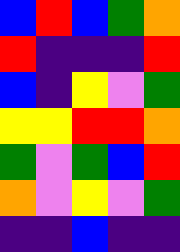[["blue", "red", "blue", "green", "orange"], ["red", "indigo", "indigo", "indigo", "red"], ["blue", "indigo", "yellow", "violet", "green"], ["yellow", "yellow", "red", "red", "orange"], ["green", "violet", "green", "blue", "red"], ["orange", "violet", "yellow", "violet", "green"], ["indigo", "indigo", "blue", "indigo", "indigo"]]